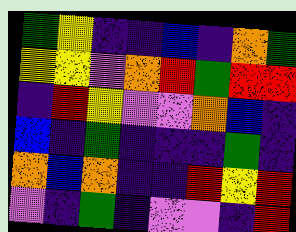[["green", "yellow", "indigo", "indigo", "blue", "indigo", "orange", "green"], ["yellow", "yellow", "violet", "orange", "red", "green", "red", "red"], ["indigo", "red", "yellow", "violet", "violet", "orange", "blue", "indigo"], ["blue", "indigo", "green", "indigo", "indigo", "indigo", "green", "indigo"], ["orange", "blue", "orange", "indigo", "indigo", "red", "yellow", "red"], ["violet", "indigo", "green", "indigo", "violet", "violet", "indigo", "red"]]